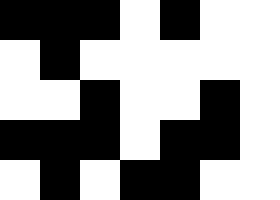[["black", "black", "black", "white", "black", "white", "white"], ["white", "black", "white", "white", "white", "white", "white"], ["white", "white", "black", "white", "white", "black", "white"], ["black", "black", "black", "white", "black", "black", "white"], ["white", "black", "white", "black", "black", "white", "white"]]